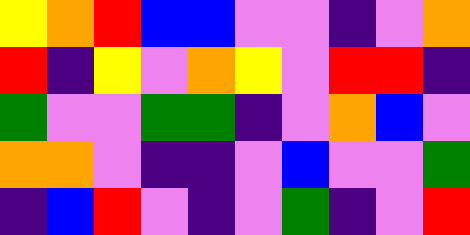[["yellow", "orange", "red", "blue", "blue", "violet", "violet", "indigo", "violet", "orange"], ["red", "indigo", "yellow", "violet", "orange", "yellow", "violet", "red", "red", "indigo"], ["green", "violet", "violet", "green", "green", "indigo", "violet", "orange", "blue", "violet"], ["orange", "orange", "violet", "indigo", "indigo", "violet", "blue", "violet", "violet", "green"], ["indigo", "blue", "red", "violet", "indigo", "violet", "green", "indigo", "violet", "red"]]